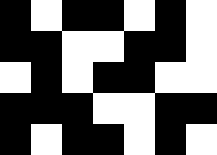[["black", "white", "black", "black", "white", "black", "white"], ["black", "black", "white", "white", "black", "black", "white"], ["white", "black", "white", "black", "black", "white", "white"], ["black", "black", "black", "white", "white", "black", "black"], ["black", "white", "black", "black", "white", "black", "white"]]